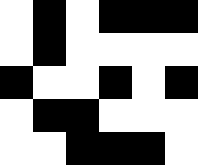[["white", "black", "white", "black", "black", "black"], ["white", "black", "white", "white", "white", "white"], ["black", "white", "white", "black", "white", "black"], ["white", "black", "black", "white", "white", "white"], ["white", "white", "black", "black", "black", "white"]]